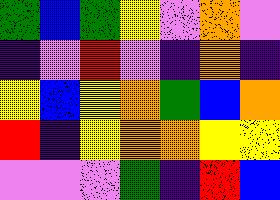[["green", "blue", "green", "yellow", "violet", "orange", "violet"], ["indigo", "violet", "red", "violet", "indigo", "orange", "indigo"], ["yellow", "blue", "yellow", "orange", "green", "blue", "orange"], ["red", "indigo", "yellow", "orange", "orange", "yellow", "yellow"], ["violet", "violet", "violet", "green", "indigo", "red", "blue"]]